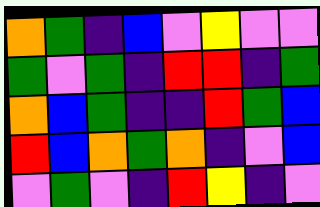[["orange", "green", "indigo", "blue", "violet", "yellow", "violet", "violet"], ["green", "violet", "green", "indigo", "red", "red", "indigo", "green"], ["orange", "blue", "green", "indigo", "indigo", "red", "green", "blue"], ["red", "blue", "orange", "green", "orange", "indigo", "violet", "blue"], ["violet", "green", "violet", "indigo", "red", "yellow", "indigo", "violet"]]